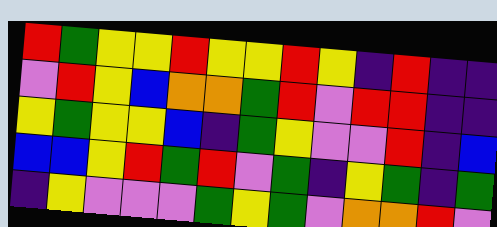[["red", "green", "yellow", "yellow", "red", "yellow", "yellow", "red", "yellow", "indigo", "red", "indigo", "indigo"], ["violet", "red", "yellow", "blue", "orange", "orange", "green", "red", "violet", "red", "red", "indigo", "indigo"], ["yellow", "green", "yellow", "yellow", "blue", "indigo", "green", "yellow", "violet", "violet", "red", "indigo", "blue"], ["blue", "blue", "yellow", "red", "green", "red", "violet", "green", "indigo", "yellow", "green", "indigo", "green"], ["indigo", "yellow", "violet", "violet", "violet", "green", "yellow", "green", "violet", "orange", "orange", "red", "violet"]]